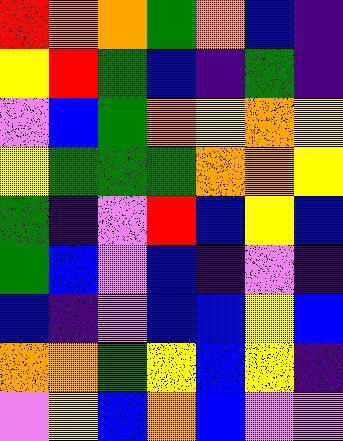[["red", "orange", "orange", "green", "orange", "blue", "indigo"], ["yellow", "red", "green", "blue", "indigo", "green", "indigo"], ["violet", "blue", "green", "orange", "yellow", "orange", "yellow"], ["yellow", "green", "green", "green", "orange", "orange", "yellow"], ["green", "indigo", "violet", "red", "blue", "yellow", "blue"], ["green", "blue", "violet", "blue", "indigo", "violet", "indigo"], ["blue", "indigo", "violet", "blue", "blue", "yellow", "blue"], ["orange", "orange", "green", "yellow", "blue", "yellow", "indigo"], ["violet", "yellow", "blue", "orange", "blue", "violet", "violet"]]